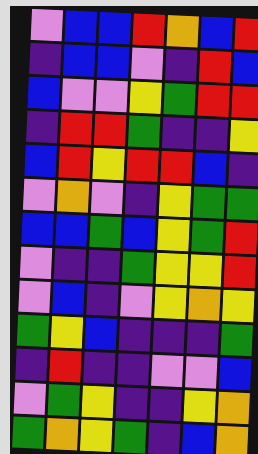[["violet", "blue", "blue", "red", "orange", "blue", "red"], ["indigo", "blue", "blue", "violet", "indigo", "red", "blue"], ["blue", "violet", "violet", "yellow", "green", "red", "red"], ["indigo", "red", "red", "green", "indigo", "indigo", "yellow"], ["blue", "red", "yellow", "red", "red", "blue", "indigo"], ["violet", "orange", "violet", "indigo", "yellow", "green", "green"], ["blue", "blue", "green", "blue", "yellow", "green", "red"], ["violet", "indigo", "indigo", "green", "yellow", "yellow", "red"], ["violet", "blue", "indigo", "violet", "yellow", "orange", "yellow"], ["green", "yellow", "blue", "indigo", "indigo", "indigo", "green"], ["indigo", "red", "indigo", "indigo", "violet", "violet", "blue"], ["violet", "green", "yellow", "indigo", "indigo", "yellow", "orange"], ["green", "orange", "yellow", "green", "indigo", "blue", "orange"]]